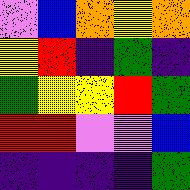[["violet", "blue", "orange", "yellow", "orange"], ["yellow", "red", "indigo", "green", "indigo"], ["green", "yellow", "yellow", "red", "green"], ["red", "red", "violet", "violet", "blue"], ["indigo", "indigo", "indigo", "indigo", "green"]]